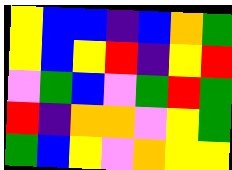[["yellow", "blue", "blue", "indigo", "blue", "orange", "green"], ["yellow", "blue", "yellow", "red", "indigo", "yellow", "red"], ["violet", "green", "blue", "violet", "green", "red", "green"], ["red", "indigo", "orange", "orange", "violet", "yellow", "green"], ["green", "blue", "yellow", "violet", "orange", "yellow", "yellow"]]